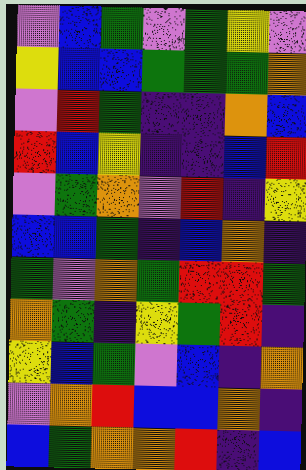[["violet", "blue", "green", "violet", "green", "yellow", "violet"], ["yellow", "blue", "blue", "green", "green", "green", "orange"], ["violet", "red", "green", "indigo", "indigo", "orange", "blue"], ["red", "blue", "yellow", "indigo", "indigo", "blue", "red"], ["violet", "green", "orange", "violet", "red", "indigo", "yellow"], ["blue", "blue", "green", "indigo", "blue", "orange", "indigo"], ["green", "violet", "orange", "green", "red", "red", "green"], ["orange", "green", "indigo", "yellow", "green", "red", "indigo"], ["yellow", "blue", "green", "violet", "blue", "indigo", "orange"], ["violet", "orange", "red", "blue", "blue", "orange", "indigo"], ["blue", "green", "orange", "orange", "red", "indigo", "blue"]]